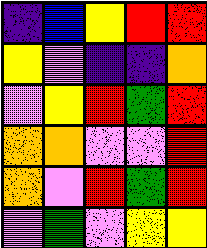[["indigo", "blue", "yellow", "red", "red"], ["yellow", "violet", "indigo", "indigo", "orange"], ["violet", "yellow", "red", "green", "red"], ["orange", "orange", "violet", "violet", "red"], ["orange", "violet", "red", "green", "red"], ["violet", "green", "violet", "yellow", "yellow"]]